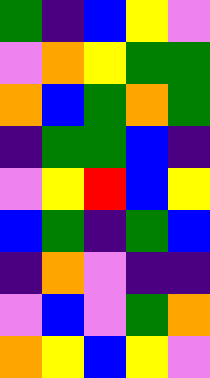[["green", "indigo", "blue", "yellow", "violet"], ["violet", "orange", "yellow", "green", "green"], ["orange", "blue", "green", "orange", "green"], ["indigo", "green", "green", "blue", "indigo"], ["violet", "yellow", "red", "blue", "yellow"], ["blue", "green", "indigo", "green", "blue"], ["indigo", "orange", "violet", "indigo", "indigo"], ["violet", "blue", "violet", "green", "orange"], ["orange", "yellow", "blue", "yellow", "violet"]]